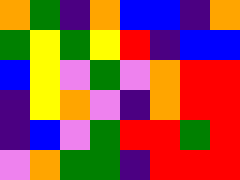[["orange", "green", "indigo", "orange", "blue", "blue", "indigo", "orange"], ["green", "yellow", "green", "yellow", "red", "indigo", "blue", "blue"], ["blue", "yellow", "violet", "green", "violet", "orange", "red", "red"], ["indigo", "yellow", "orange", "violet", "indigo", "orange", "red", "red"], ["indigo", "blue", "violet", "green", "red", "red", "green", "red"], ["violet", "orange", "green", "green", "indigo", "red", "red", "red"]]